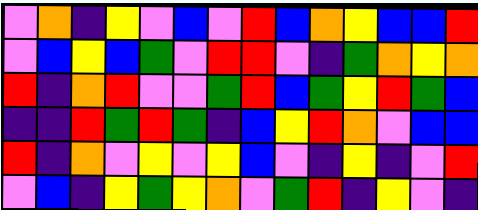[["violet", "orange", "indigo", "yellow", "violet", "blue", "violet", "red", "blue", "orange", "yellow", "blue", "blue", "red"], ["violet", "blue", "yellow", "blue", "green", "violet", "red", "red", "violet", "indigo", "green", "orange", "yellow", "orange"], ["red", "indigo", "orange", "red", "violet", "violet", "green", "red", "blue", "green", "yellow", "red", "green", "blue"], ["indigo", "indigo", "red", "green", "red", "green", "indigo", "blue", "yellow", "red", "orange", "violet", "blue", "blue"], ["red", "indigo", "orange", "violet", "yellow", "violet", "yellow", "blue", "violet", "indigo", "yellow", "indigo", "violet", "red"], ["violet", "blue", "indigo", "yellow", "green", "yellow", "orange", "violet", "green", "red", "indigo", "yellow", "violet", "indigo"]]